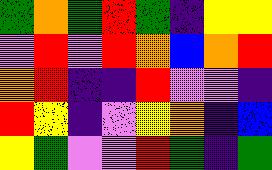[["green", "orange", "green", "red", "green", "indigo", "yellow", "yellow"], ["violet", "red", "violet", "red", "orange", "blue", "orange", "red"], ["orange", "red", "indigo", "indigo", "red", "violet", "violet", "indigo"], ["red", "yellow", "indigo", "violet", "yellow", "orange", "indigo", "blue"], ["yellow", "green", "violet", "violet", "red", "green", "indigo", "green"]]